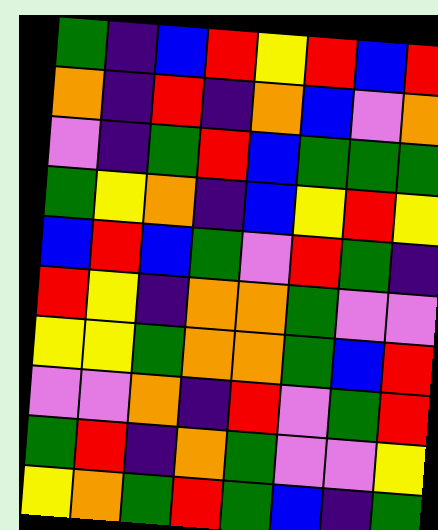[["green", "indigo", "blue", "red", "yellow", "red", "blue", "red"], ["orange", "indigo", "red", "indigo", "orange", "blue", "violet", "orange"], ["violet", "indigo", "green", "red", "blue", "green", "green", "green"], ["green", "yellow", "orange", "indigo", "blue", "yellow", "red", "yellow"], ["blue", "red", "blue", "green", "violet", "red", "green", "indigo"], ["red", "yellow", "indigo", "orange", "orange", "green", "violet", "violet"], ["yellow", "yellow", "green", "orange", "orange", "green", "blue", "red"], ["violet", "violet", "orange", "indigo", "red", "violet", "green", "red"], ["green", "red", "indigo", "orange", "green", "violet", "violet", "yellow"], ["yellow", "orange", "green", "red", "green", "blue", "indigo", "green"]]